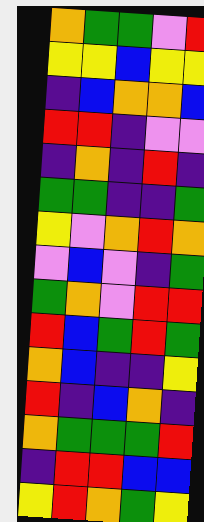[["orange", "green", "green", "violet", "red"], ["yellow", "yellow", "blue", "yellow", "yellow"], ["indigo", "blue", "orange", "orange", "blue"], ["red", "red", "indigo", "violet", "violet"], ["indigo", "orange", "indigo", "red", "indigo"], ["green", "green", "indigo", "indigo", "green"], ["yellow", "violet", "orange", "red", "orange"], ["violet", "blue", "violet", "indigo", "green"], ["green", "orange", "violet", "red", "red"], ["red", "blue", "green", "red", "green"], ["orange", "blue", "indigo", "indigo", "yellow"], ["red", "indigo", "blue", "orange", "indigo"], ["orange", "green", "green", "green", "red"], ["indigo", "red", "red", "blue", "blue"], ["yellow", "red", "orange", "green", "yellow"]]